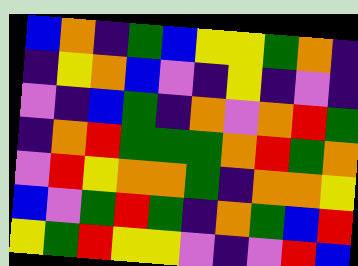[["blue", "orange", "indigo", "green", "blue", "yellow", "yellow", "green", "orange", "indigo"], ["indigo", "yellow", "orange", "blue", "violet", "indigo", "yellow", "indigo", "violet", "indigo"], ["violet", "indigo", "blue", "green", "indigo", "orange", "violet", "orange", "red", "green"], ["indigo", "orange", "red", "green", "green", "green", "orange", "red", "green", "orange"], ["violet", "red", "yellow", "orange", "orange", "green", "indigo", "orange", "orange", "yellow"], ["blue", "violet", "green", "red", "green", "indigo", "orange", "green", "blue", "red"], ["yellow", "green", "red", "yellow", "yellow", "violet", "indigo", "violet", "red", "blue"]]